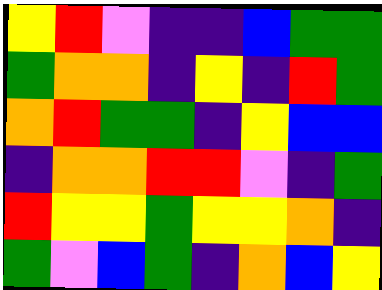[["yellow", "red", "violet", "indigo", "indigo", "blue", "green", "green"], ["green", "orange", "orange", "indigo", "yellow", "indigo", "red", "green"], ["orange", "red", "green", "green", "indigo", "yellow", "blue", "blue"], ["indigo", "orange", "orange", "red", "red", "violet", "indigo", "green"], ["red", "yellow", "yellow", "green", "yellow", "yellow", "orange", "indigo"], ["green", "violet", "blue", "green", "indigo", "orange", "blue", "yellow"]]